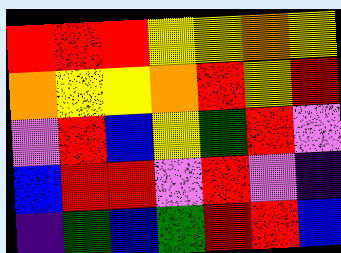[["red", "red", "red", "yellow", "yellow", "orange", "yellow"], ["orange", "yellow", "yellow", "orange", "red", "yellow", "red"], ["violet", "red", "blue", "yellow", "green", "red", "violet"], ["blue", "red", "red", "violet", "red", "violet", "indigo"], ["indigo", "green", "blue", "green", "red", "red", "blue"]]